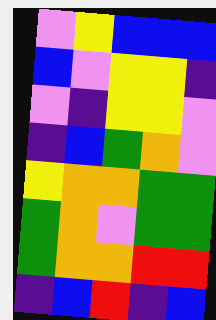[["violet", "yellow", "blue", "blue", "blue"], ["blue", "violet", "yellow", "yellow", "indigo"], ["violet", "indigo", "yellow", "yellow", "violet"], ["indigo", "blue", "green", "orange", "violet"], ["yellow", "orange", "orange", "green", "green"], ["green", "orange", "violet", "green", "green"], ["green", "orange", "orange", "red", "red"], ["indigo", "blue", "red", "indigo", "blue"]]